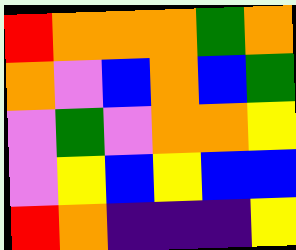[["red", "orange", "orange", "orange", "green", "orange"], ["orange", "violet", "blue", "orange", "blue", "green"], ["violet", "green", "violet", "orange", "orange", "yellow"], ["violet", "yellow", "blue", "yellow", "blue", "blue"], ["red", "orange", "indigo", "indigo", "indigo", "yellow"]]